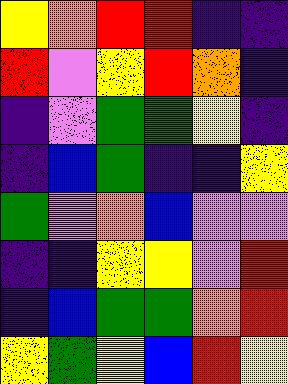[["yellow", "orange", "red", "red", "indigo", "indigo"], ["red", "violet", "yellow", "red", "orange", "indigo"], ["indigo", "violet", "green", "green", "yellow", "indigo"], ["indigo", "blue", "green", "indigo", "indigo", "yellow"], ["green", "violet", "orange", "blue", "violet", "violet"], ["indigo", "indigo", "yellow", "yellow", "violet", "red"], ["indigo", "blue", "green", "green", "orange", "red"], ["yellow", "green", "yellow", "blue", "red", "yellow"]]